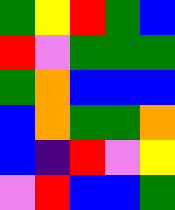[["green", "yellow", "red", "green", "blue"], ["red", "violet", "green", "green", "green"], ["green", "orange", "blue", "blue", "blue"], ["blue", "orange", "green", "green", "orange"], ["blue", "indigo", "red", "violet", "yellow"], ["violet", "red", "blue", "blue", "green"]]